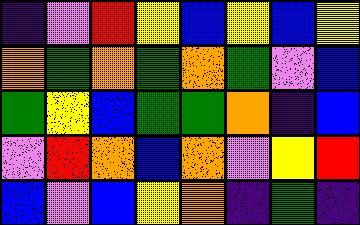[["indigo", "violet", "red", "yellow", "blue", "yellow", "blue", "yellow"], ["orange", "green", "orange", "green", "orange", "green", "violet", "blue"], ["green", "yellow", "blue", "green", "green", "orange", "indigo", "blue"], ["violet", "red", "orange", "blue", "orange", "violet", "yellow", "red"], ["blue", "violet", "blue", "yellow", "orange", "indigo", "green", "indigo"]]